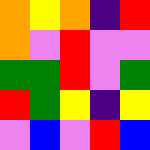[["orange", "yellow", "orange", "indigo", "red"], ["orange", "violet", "red", "violet", "violet"], ["green", "green", "red", "violet", "green"], ["red", "green", "yellow", "indigo", "yellow"], ["violet", "blue", "violet", "red", "blue"]]